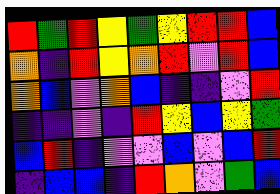[["red", "green", "red", "yellow", "green", "yellow", "red", "red", "blue"], ["orange", "indigo", "red", "yellow", "orange", "red", "violet", "red", "blue"], ["orange", "blue", "violet", "orange", "blue", "indigo", "indigo", "violet", "red"], ["indigo", "indigo", "violet", "indigo", "red", "yellow", "blue", "yellow", "green"], ["blue", "red", "indigo", "violet", "violet", "blue", "violet", "blue", "red"], ["indigo", "blue", "blue", "indigo", "red", "orange", "violet", "green", "blue"]]